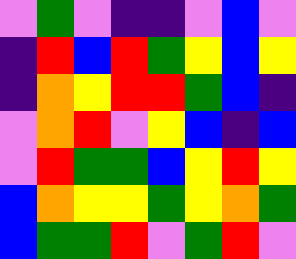[["violet", "green", "violet", "indigo", "indigo", "violet", "blue", "violet"], ["indigo", "red", "blue", "red", "green", "yellow", "blue", "yellow"], ["indigo", "orange", "yellow", "red", "red", "green", "blue", "indigo"], ["violet", "orange", "red", "violet", "yellow", "blue", "indigo", "blue"], ["violet", "red", "green", "green", "blue", "yellow", "red", "yellow"], ["blue", "orange", "yellow", "yellow", "green", "yellow", "orange", "green"], ["blue", "green", "green", "red", "violet", "green", "red", "violet"]]